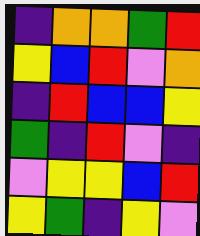[["indigo", "orange", "orange", "green", "red"], ["yellow", "blue", "red", "violet", "orange"], ["indigo", "red", "blue", "blue", "yellow"], ["green", "indigo", "red", "violet", "indigo"], ["violet", "yellow", "yellow", "blue", "red"], ["yellow", "green", "indigo", "yellow", "violet"]]